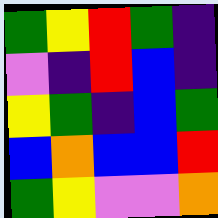[["green", "yellow", "red", "green", "indigo"], ["violet", "indigo", "red", "blue", "indigo"], ["yellow", "green", "indigo", "blue", "green"], ["blue", "orange", "blue", "blue", "red"], ["green", "yellow", "violet", "violet", "orange"]]